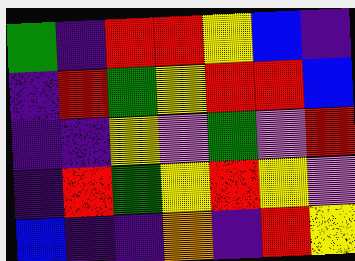[["green", "indigo", "red", "red", "yellow", "blue", "indigo"], ["indigo", "red", "green", "yellow", "red", "red", "blue"], ["indigo", "indigo", "yellow", "violet", "green", "violet", "red"], ["indigo", "red", "green", "yellow", "red", "yellow", "violet"], ["blue", "indigo", "indigo", "orange", "indigo", "red", "yellow"]]